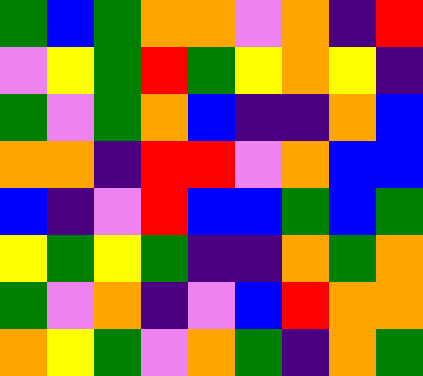[["green", "blue", "green", "orange", "orange", "violet", "orange", "indigo", "red"], ["violet", "yellow", "green", "red", "green", "yellow", "orange", "yellow", "indigo"], ["green", "violet", "green", "orange", "blue", "indigo", "indigo", "orange", "blue"], ["orange", "orange", "indigo", "red", "red", "violet", "orange", "blue", "blue"], ["blue", "indigo", "violet", "red", "blue", "blue", "green", "blue", "green"], ["yellow", "green", "yellow", "green", "indigo", "indigo", "orange", "green", "orange"], ["green", "violet", "orange", "indigo", "violet", "blue", "red", "orange", "orange"], ["orange", "yellow", "green", "violet", "orange", "green", "indigo", "orange", "green"]]